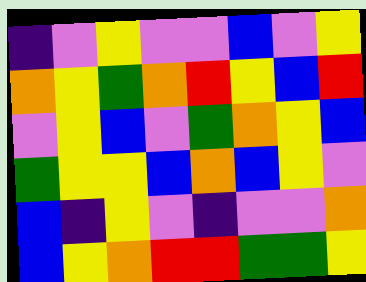[["indigo", "violet", "yellow", "violet", "violet", "blue", "violet", "yellow"], ["orange", "yellow", "green", "orange", "red", "yellow", "blue", "red"], ["violet", "yellow", "blue", "violet", "green", "orange", "yellow", "blue"], ["green", "yellow", "yellow", "blue", "orange", "blue", "yellow", "violet"], ["blue", "indigo", "yellow", "violet", "indigo", "violet", "violet", "orange"], ["blue", "yellow", "orange", "red", "red", "green", "green", "yellow"]]